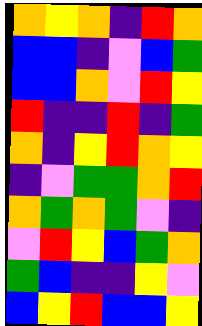[["orange", "yellow", "orange", "indigo", "red", "orange"], ["blue", "blue", "indigo", "violet", "blue", "green"], ["blue", "blue", "orange", "violet", "red", "yellow"], ["red", "indigo", "indigo", "red", "indigo", "green"], ["orange", "indigo", "yellow", "red", "orange", "yellow"], ["indigo", "violet", "green", "green", "orange", "red"], ["orange", "green", "orange", "green", "violet", "indigo"], ["violet", "red", "yellow", "blue", "green", "orange"], ["green", "blue", "indigo", "indigo", "yellow", "violet"], ["blue", "yellow", "red", "blue", "blue", "yellow"]]